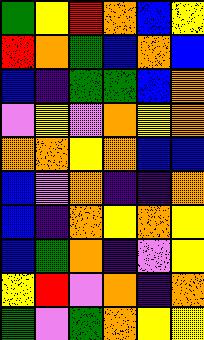[["green", "yellow", "red", "orange", "blue", "yellow"], ["red", "orange", "green", "blue", "orange", "blue"], ["blue", "indigo", "green", "green", "blue", "orange"], ["violet", "yellow", "violet", "orange", "yellow", "orange"], ["orange", "orange", "yellow", "orange", "blue", "blue"], ["blue", "violet", "orange", "indigo", "indigo", "orange"], ["blue", "indigo", "orange", "yellow", "orange", "yellow"], ["blue", "green", "orange", "indigo", "violet", "yellow"], ["yellow", "red", "violet", "orange", "indigo", "orange"], ["green", "violet", "green", "orange", "yellow", "yellow"]]